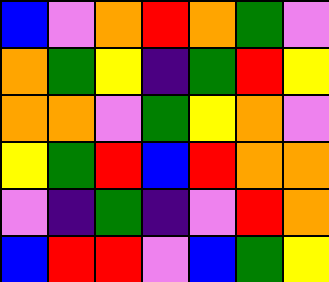[["blue", "violet", "orange", "red", "orange", "green", "violet"], ["orange", "green", "yellow", "indigo", "green", "red", "yellow"], ["orange", "orange", "violet", "green", "yellow", "orange", "violet"], ["yellow", "green", "red", "blue", "red", "orange", "orange"], ["violet", "indigo", "green", "indigo", "violet", "red", "orange"], ["blue", "red", "red", "violet", "blue", "green", "yellow"]]